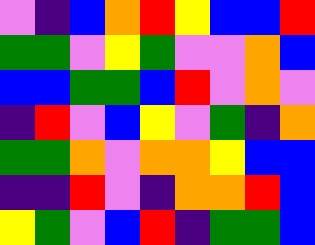[["violet", "indigo", "blue", "orange", "red", "yellow", "blue", "blue", "red"], ["green", "green", "violet", "yellow", "green", "violet", "violet", "orange", "blue"], ["blue", "blue", "green", "green", "blue", "red", "violet", "orange", "violet"], ["indigo", "red", "violet", "blue", "yellow", "violet", "green", "indigo", "orange"], ["green", "green", "orange", "violet", "orange", "orange", "yellow", "blue", "blue"], ["indigo", "indigo", "red", "violet", "indigo", "orange", "orange", "red", "blue"], ["yellow", "green", "violet", "blue", "red", "indigo", "green", "green", "blue"]]